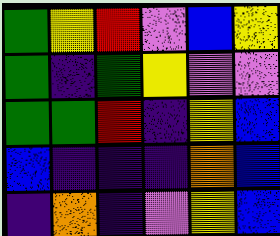[["green", "yellow", "red", "violet", "blue", "yellow"], ["green", "indigo", "green", "yellow", "violet", "violet"], ["green", "green", "red", "indigo", "yellow", "blue"], ["blue", "indigo", "indigo", "indigo", "orange", "blue"], ["indigo", "orange", "indigo", "violet", "yellow", "blue"]]